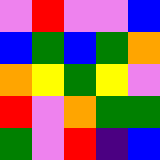[["violet", "red", "violet", "violet", "blue"], ["blue", "green", "blue", "green", "orange"], ["orange", "yellow", "green", "yellow", "violet"], ["red", "violet", "orange", "green", "green"], ["green", "violet", "red", "indigo", "blue"]]